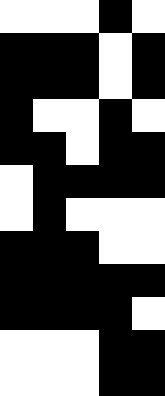[["white", "white", "white", "black", "white"], ["black", "black", "black", "white", "black"], ["black", "black", "black", "white", "black"], ["black", "white", "white", "black", "white"], ["black", "black", "white", "black", "black"], ["white", "black", "black", "black", "black"], ["white", "black", "white", "white", "white"], ["black", "black", "black", "white", "white"], ["black", "black", "black", "black", "black"], ["black", "black", "black", "black", "white"], ["white", "white", "white", "black", "black"], ["white", "white", "white", "black", "black"]]